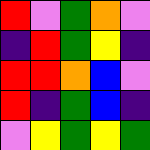[["red", "violet", "green", "orange", "violet"], ["indigo", "red", "green", "yellow", "indigo"], ["red", "red", "orange", "blue", "violet"], ["red", "indigo", "green", "blue", "indigo"], ["violet", "yellow", "green", "yellow", "green"]]